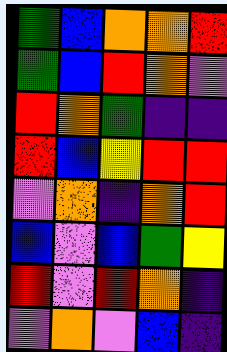[["green", "blue", "orange", "orange", "red"], ["green", "blue", "red", "orange", "violet"], ["red", "orange", "green", "indigo", "indigo"], ["red", "blue", "yellow", "red", "red"], ["violet", "orange", "indigo", "orange", "red"], ["blue", "violet", "blue", "green", "yellow"], ["red", "violet", "red", "orange", "indigo"], ["violet", "orange", "violet", "blue", "indigo"]]